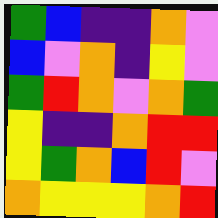[["green", "blue", "indigo", "indigo", "orange", "violet"], ["blue", "violet", "orange", "indigo", "yellow", "violet"], ["green", "red", "orange", "violet", "orange", "green"], ["yellow", "indigo", "indigo", "orange", "red", "red"], ["yellow", "green", "orange", "blue", "red", "violet"], ["orange", "yellow", "yellow", "yellow", "orange", "red"]]